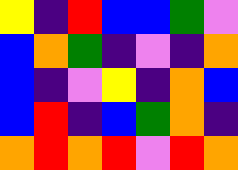[["yellow", "indigo", "red", "blue", "blue", "green", "violet"], ["blue", "orange", "green", "indigo", "violet", "indigo", "orange"], ["blue", "indigo", "violet", "yellow", "indigo", "orange", "blue"], ["blue", "red", "indigo", "blue", "green", "orange", "indigo"], ["orange", "red", "orange", "red", "violet", "red", "orange"]]